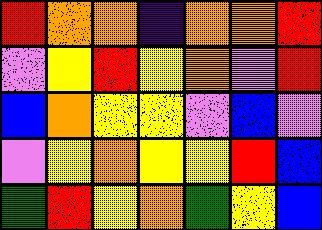[["red", "orange", "orange", "indigo", "orange", "orange", "red"], ["violet", "yellow", "red", "yellow", "orange", "violet", "red"], ["blue", "orange", "yellow", "yellow", "violet", "blue", "violet"], ["violet", "yellow", "orange", "yellow", "yellow", "red", "blue"], ["green", "red", "yellow", "orange", "green", "yellow", "blue"]]